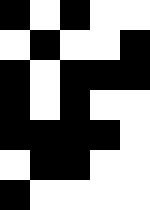[["black", "white", "black", "white", "white"], ["white", "black", "white", "white", "black"], ["black", "white", "black", "black", "black"], ["black", "white", "black", "white", "white"], ["black", "black", "black", "black", "white"], ["white", "black", "black", "white", "white"], ["black", "white", "white", "white", "white"]]